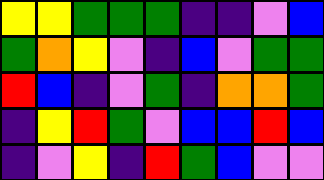[["yellow", "yellow", "green", "green", "green", "indigo", "indigo", "violet", "blue"], ["green", "orange", "yellow", "violet", "indigo", "blue", "violet", "green", "green"], ["red", "blue", "indigo", "violet", "green", "indigo", "orange", "orange", "green"], ["indigo", "yellow", "red", "green", "violet", "blue", "blue", "red", "blue"], ["indigo", "violet", "yellow", "indigo", "red", "green", "blue", "violet", "violet"]]